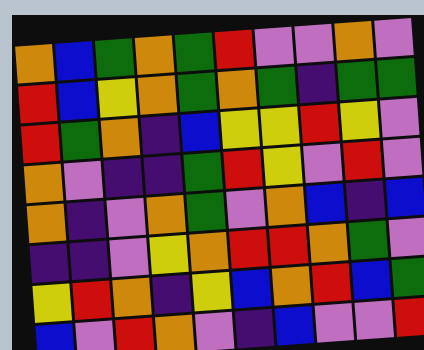[["orange", "blue", "green", "orange", "green", "red", "violet", "violet", "orange", "violet"], ["red", "blue", "yellow", "orange", "green", "orange", "green", "indigo", "green", "green"], ["red", "green", "orange", "indigo", "blue", "yellow", "yellow", "red", "yellow", "violet"], ["orange", "violet", "indigo", "indigo", "green", "red", "yellow", "violet", "red", "violet"], ["orange", "indigo", "violet", "orange", "green", "violet", "orange", "blue", "indigo", "blue"], ["indigo", "indigo", "violet", "yellow", "orange", "red", "red", "orange", "green", "violet"], ["yellow", "red", "orange", "indigo", "yellow", "blue", "orange", "red", "blue", "green"], ["blue", "violet", "red", "orange", "violet", "indigo", "blue", "violet", "violet", "red"]]